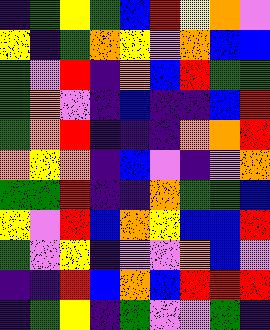[["indigo", "green", "yellow", "green", "blue", "red", "yellow", "orange", "violet"], ["yellow", "indigo", "green", "orange", "yellow", "violet", "orange", "blue", "blue"], ["green", "violet", "red", "indigo", "orange", "blue", "red", "green", "green"], ["green", "orange", "violet", "indigo", "blue", "indigo", "indigo", "blue", "red"], ["green", "orange", "red", "indigo", "indigo", "indigo", "orange", "orange", "red"], ["orange", "yellow", "orange", "indigo", "blue", "violet", "indigo", "violet", "orange"], ["green", "green", "red", "indigo", "indigo", "orange", "green", "green", "blue"], ["yellow", "violet", "red", "blue", "orange", "yellow", "blue", "blue", "red"], ["green", "violet", "yellow", "indigo", "violet", "violet", "orange", "blue", "violet"], ["indigo", "indigo", "red", "blue", "orange", "blue", "red", "red", "red"], ["indigo", "green", "yellow", "indigo", "green", "violet", "violet", "green", "indigo"]]